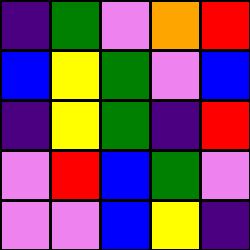[["indigo", "green", "violet", "orange", "red"], ["blue", "yellow", "green", "violet", "blue"], ["indigo", "yellow", "green", "indigo", "red"], ["violet", "red", "blue", "green", "violet"], ["violet", "violet", "blue", "yellow", "indigo"]]